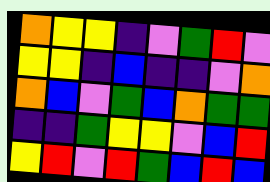[["orange", "yellow", "yellow", "indigo", "violet", "green", "red", "violet"], ["yellow", "yellow", "indigo", "blue", "indigo", "indigo", "violet", "orange"], ["orange", "blue", "violet", "green", "blue", "orange", "green", "green"], ["indigo", "indigo", "green", "yellow", "yellow", "violet", "blue", "red"], ["yellow", "red", "violet", "red", "green", "blue", "red", "blue"]]